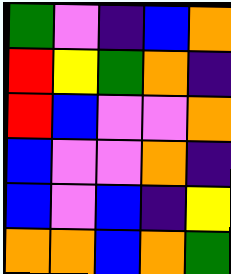[["green", "violet", "indigo", "blue", "orange"], ["red", "yellow", "green", "orange", "indigo"], ["red", "blue", "violet", "violet", "orange"], ["blue", "violet", "violet", "orange", "indigo"], ["blue", "violet", "blue", "indigo", "yellow"], ["orange", "orange", "blue", "orange", "green"]]